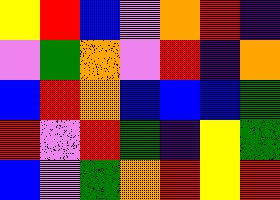[["yellow", "red", "blue", "violet", "orange", "red", "indigo"], ["violet", "green", "orange", "violet", "red", "indigo", "orange"], ["blue", "red", "orange", "blue", "blue", "blue", "green"], ["red", "violet", "red", "green", "indigo", "yellow", "green"], ["blue", "violet", "green", "orange", "red", "yellow", "red"]]